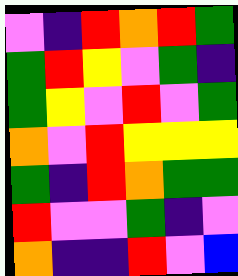[["violet", "indigo", "red", "orange", "red", "green"], ["green", "red", "yellow", "violet", "green", "indigo"], ["green", "yellow", "violet", "red", "violet", "green"], ["orange", "violet", "red", "yellow", "yellow", "yellow"], ["green", "indigo", "red", "orange", "green", "green"], ["red", "violet", "violet", "green", "indigo", "violet"], ["orange", "indigo", "indigo", "red", "violet", "blue"]]